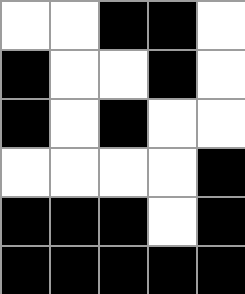[["white", "white", "black", "black", "white"], ["black", "white", "white", "black", "white"], ["black", "white", "black", "white", "white"], ["white", "white", "white", "white", "black"], ["black", "black", "black", "white", "black"], ["black", "black", "black", "black", "black"]]